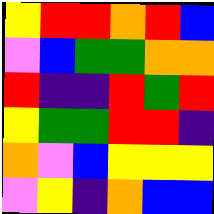[["yellow", "red", "red", "orange", "red", "blue"], ["violet", "blue", "green", "green", "orange", "orange"], ["red", "indigo", "indigo", "red", "green", "red"], ["yellow", "green", "green", "red", "red", "indigo"], ["orange", "violet", "blue", "yellow", "yellow", "yellow"], ["violet", "yellow", "indigo", "orange", "blue", "blue"]]